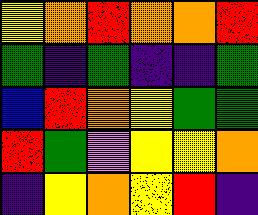[["yellow", "orange", "red", "orange", "orange", "red"], ["green", "indigo", "green", "indigo", "indigo", "green"], ["blue", "red", "orange", "yellow", "green", "green"], ["red", "green", "violet", "yellow", "yellow", "orange"], ["indigo", "yellow", "orange", "yellow", "red", "indigo"]]